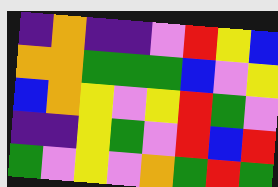[["indigo", "orange", "indigo", "indigo", "violet", "red", "yellow", "blue"], ["orange", "orange", "green", "green", "green", "blue", "violet", "yellow"], ["blue", "orange", "yellow", "violet", "yellow", "red", "green", "violet"], ["indigo", "indigo", "yellow", "green", "violet", "red", "blue", "red"], ["green", "violet", "yellow", "violet", "orange", "green", "red", "green"]]